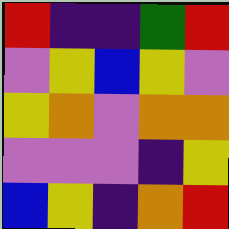[["red", "indigo", "indigo", "green", "red"], ["violet", "yellow", "blue", "yellow", "violet"], ["yellow", "orange", "violet", "orange", "orange"], ["violet", "violet", "violet", "indigo", "yellow"], ["blue", "yellow", "indigo", "orange", "red"]]